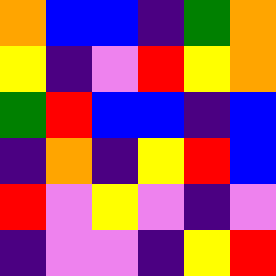[["orange", "blue", "blue", "indigo", "green", "orange"], ["yellow", "indigo", "violet", "red", "yellow", "orange"], ["green", "red", "blue", "blue", "indigo", "blue"], ["indigo", "orange", "indigo", "yellow", "red", "blue"], ["red", "violet", "yellow", "violet", "indigo", "violet"], ["indigo", "violet", "violet", "indigo", "yellow", "red"]]